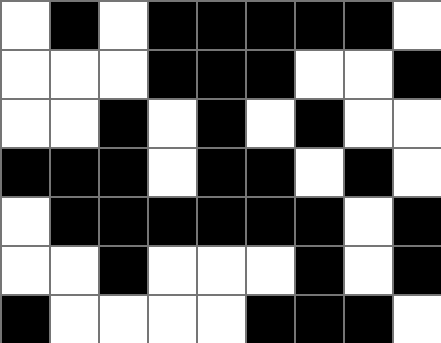[["white", "black", "white", "black", "black", "black", "black", "black", "white"], ["white", "white", "white", "black", "black", "black", "white", "white", "black"], ["white", "white", "black", "white", "black", "white", "black", "white", "white"], ["black", "black", "black", "white", "black", "black", "white", "black", "white"], ["white", "black", "black", "black", "black", "black", "black", "white", "black"], ["white", "white", "black", "white", "white", "white", "black", "white", "black"], ["black", "white", "white", "white", "white", "black", "black", "black", "white"]]